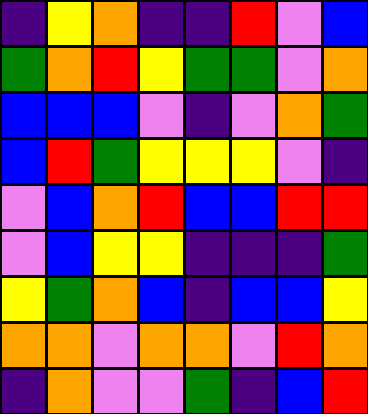[["indigo", "yellow", "orange", "indigo", "indigo", "red", "violet", "blue"], ["green", "orange", "red", "yellow", "green", "green", "violet", "orange"], ["blue", "blue", "blue", "violet", "indigo", "violet", "orange", "green"], ["blue", "red", "green", "yellow", "yellow", "yellow", "violet", "indigo"], ["violet", "blue", "orange", "red", "blue", "blue", "red", "red"], ["violet", "blue", "yellow", "yellow", "indigo", "indigo", "indigo", "green"], ["yellow", "green", "orange", "blue", "indigo", "blue", "blue", "yellow"], ["orange", "orange", "violet", "orange", "orange", "violet", "red", "orange"], ["indigo", "orange", "violet", "violet", "green", "indigo", "blue", "red"]]